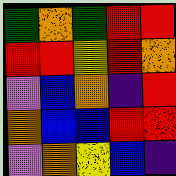[["green", "orange", "green", "red", "red"], ["red", "red", "yellow", "red", "orange"], ["violet", "blue", "orange", "indigo", "red"], ["orange", "blue", "blue", "red", "red"], ["violet", "orange", "yellow", "blue", "indigo"]]